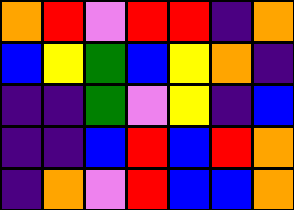[["orange", "red", "violet", "red", "red", "indigo", "orange"], ["blue", "yellow", "green", "blue", "yellow", "orange", "indigo"], ["indigo", "indigo", "green", "violet", "yellow", "indigo", "blue"], ["indigo", "indigo", "blue", "red", "blue", "red", "orange"], ["indigo", "orange", "violet", "red", "blue", "blue", "orange"]]